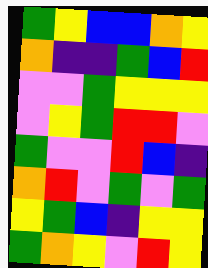[["green", "yellow", "blue", "blue", "orange", "yellow"], ["orange", "indigo", "indigo", "green", "blue", "red"], ["violet", "violet", "green", "yellow", "yellow", "yellow"], ["violet", "yellow", "green", "red", "red", "violet"], ["green", "violet", "violet", "red", "blue", "indigo"], ["orange", "red", "violet", "green", "violet", "green"], ["yellow", "green", "blue", "indigo", "yellow", "yellow"], ["green", "orange", "yellow", "violet", "red", "yellow"]]